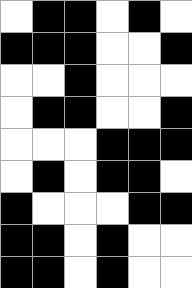[["white", "black", "black", "white", "black", "white"], ["black", "black", "black", "white", "white", "black"], ["white", "white", "black", "white", "white", "white"], ["white", "black", "black", "white", "white", "black"], ["white", "white", "white", "black", "black", "black"], ["white", "black", "white", "black", "black", "white"], ["black", "white", "white", "white", "black", "black"], ["black", "black", "white", "black", "white", "white"], ["black", "black", "white", "black", "white", "white"]]